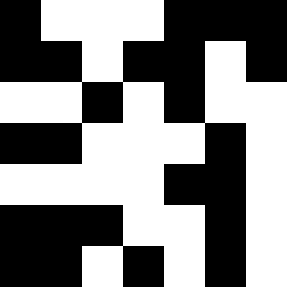[["black", "white", "white", "white", "black", "black", "black"], ["black", "black", "white", "black", "black", "white", "black"], ["white", "white", "black", "white", "black", "white", "white"], ["black", "black", "white", "white", "white", "black", "white"], ["white", "white", "white", "white", "black", "black", "white"], ["black", "black", "black", "white", "white", "black", "white"], ["black", "black", "white", "black", "white", "black", "white"]]